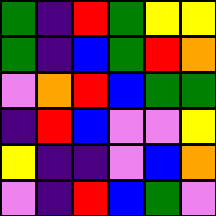[["green", "indigo", "red", "green", "yellow", "yellow"], ["green", "indigo", "blue", "green", "red", "orange"], ["violet", "orange", "red", "blue", "green", "green"], ["indigo", "red", "blue", "violet", "violet", "yellow"], ["yellow", "indigo", "indigo", "violet", "blue", "orange"], ["violet", "indigo", "red", "blue", "green", "violet"]]